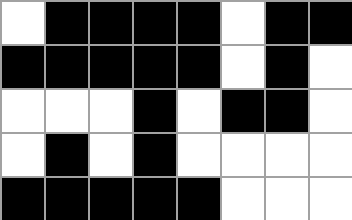[["white", "black", "black", "black", "black", "white", "black", "black"], ["black", "black", "black", "black", "black", "white", "black", "white"], ["white", "white", "white", "black", "white", "black", "black", "white"], ["white", "black", "white", "black", "white", "white", "white", "white"], ["black", "black", "black", "black", "black", "white", "white", "white"]]